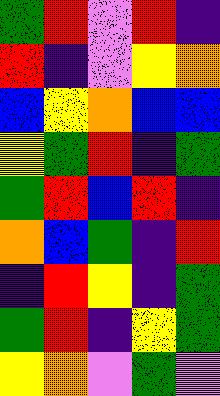[["green", "red", "violet", "red", "indigo"], ["red", "indigo", "violet", "yellow", "orange"], ["blue", "yellow", "orange", "blue", "blue"], ["yellow", "green", "red", "indigo", "green"], ["green", "red", "blue", "red", "indigo"], ["orange", "blue", "green", "indigo", "red"], ["indigo", "red", "yellow", "indigo", "green"], ["green", "red", "indigo", "yellow", "green"], ["yellow", "orange", "violet", "green", "violet"]]